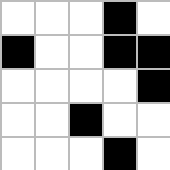[["white", "white", "white", "black", "white"], ["black", "white", "white", "black", "black"], ["white", "white", "white", "white", "black"], ["white", "white", "black", "white", "white"], ["white", "white", "white", "black", "white"]]